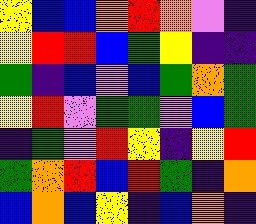[["yellow", "blue", "blue", "orange", "red", "orange", "violet", "indigo"], ["yellow", "red", "red", "blue", "green", "yellow", "indigo", "indigo"], ["green", "indigo", "blue", "violet", "blue", "green", "orange", "green"], ["yellow", "red", "violet", "green", "green", "violet", "blue", "green"], ["indigo", "green", "violet", "red", "yellow", "indigo", "yellow", "red"], ["green", "orange", "red", "blue", "red", "green", "indigo", "orange"], ["blue", "orange", "blue", "yellow", "indigo", "blue", "orange", "indigo"]]